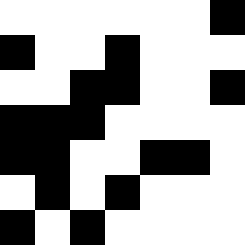[["white", "white", "white", "white", "white", "white", "black"], ["black", "white", "white", "black", "white", "white", "white"], ["white", "white", "black", "black", "white", "white", "black"], ["black", "black", "black", "white", "white", "white", "white"], ["black", "black", "white", "white", "black", "black", "white"], ["white", "black", "white", "black", "white", "white", "white"], ["black", "white", "black", "white", "white", "white", "white"]]